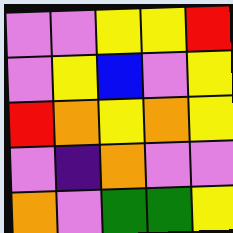[["violet", "violet", "yellow", "yellow", "red"], ["violet", "yellow", "blue", "violet", "yellow"], ["red", "orange", "yellow", "orange", "yellow"], ["violet", "indigo", "orange", "violet", "violet"], ["orange", "violet", "green", "green", "yellow"]]